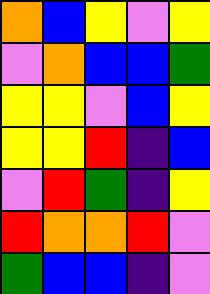[["orange", "blue", "yellow", "violet", "yellow"], ["violet", "orange", "blue", "blue", "green"], ["yellow", "yellow", "violet", "blue", "yellow"], ["yellow", "yellow", "red", "indigo", "blue"], ["violet", "red", "green", "indigo", "yellow"], ["red", "orange", "orange", "red", "violet"], ["green", "blue", "blue", "indigo", "violet"]]